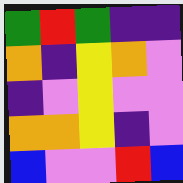[["green", "red", "green", "indigo", "indigo"], ["orange", "indigo", "yellow", "orange", "violet"], ["indigo", "violet", "yellow", "violet", "violet"], ["orange", "orange", "yellow", "indigo", "violet"], ["blue", "violet", "violet", "red", "blue"]]